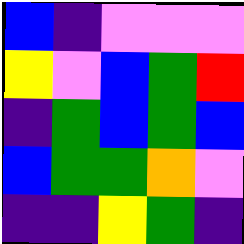[["blue", "indigo", "violet", "violet", "violet"], ["yellow", "violet", "blue", "green", "red"], ["indigo", "green", "blue", "green", "blue"], ["blue", "green", "green", "orange", "violet"], ["indigo", "indigo", "yellow", "green", "indigo"]]